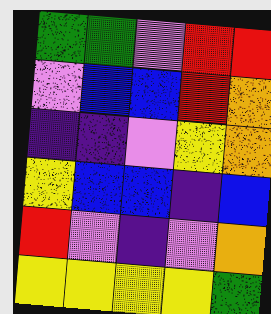[["green", "green", "violet", "red", "red"], ["violet", "blue", "blue", "red", "orange"], ["indigo", "indigo", "violet", "yellow", "orange"], ["yellow", "blue", "blue", "indigo", "blue"], ["red", "violet", "indigo", "violet", "orange"], ["yellow", "yellow", "yellow", "yellow", "green"]]